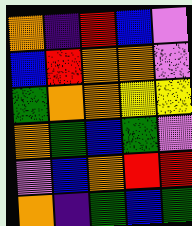[["orange", "indigo", "red", "blue", "violet"], ["blue", "red", "orange", "orange", "violet"], ["green", "orange", "orange", "yellow", "yellow"], ["orange", "green", "blue", "green", "violet"], ["violet", "blue", "orange", "red", "red"], ["orange", "indigo", "green", "blue", "green"]]